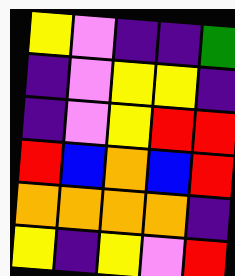[["yellow", "violet", "indigo", "indigo", "green"], ["indigo", "violet", "yellow", "yellow", "indigo"], ["indigo", "violet", "yellow", "red", "red"], ["red", "blue", "orange", "blue", "red"], ["orange", "orange", "orange", "orange", "indigo"], ["yellow", "indigo", "yellow", "violet", "red"]]